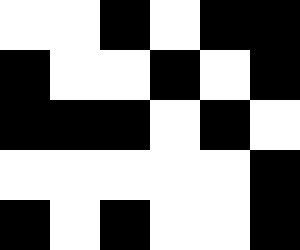[["white", "white", "black", "white", "black", "black"], ["black", "white", "white", "black", "white", "black"], ["black", "black", "black", "white", "black", "white"], ["white", "white", "white", "white", "white", "black"], ["black", "white", "black", "white", "white", "black"]]